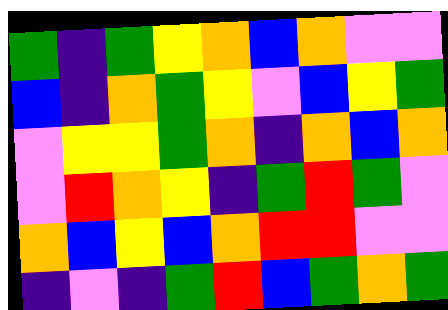[["green", "indigo", "green", "yellow", "orange", "blue", "orange", "violet", "violet"], ["blue", "indigo", "orange", "green", "yellow", "violet", "blue", "yellow", "green"], ["violet", "yellow", "yellow", "green", "orange", "indigo", "orange", "blue", "orange"], ["violet", "red", "orange", "yellow", "indigo", "green", "red", "green", "violet"], ["orange", "blue", "yellow", "blue", "orange", "red", "red", "violet", "violet"], ["indigo", "violet", "indigo", "green", "red", "blue", "green", "orange", "green"]]